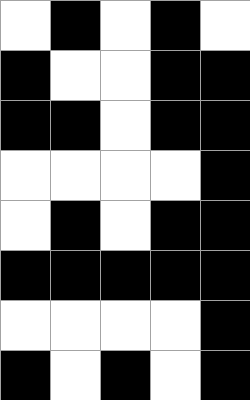[["white", "black", "white", "black", "white"], ["black", "white", "white", "black", "black"], ["black", "black", "white", "black", "black"], ["white", "white", "white", "white", "black"], ["white", "black", "white", "black", "black"], ["black", "black", "black", "black", "black"], ["white", "white", "white", "white", "black"], ["black", "white", "black", "white", "black"]]